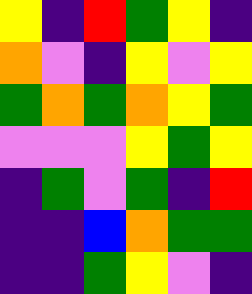[["yellow", "indigo", "red", "green", "yellow", "indigo"], ["orange", "violet", "indigo", "yellow", "violet", "yellow"], ["green", "orange", "green", "orange", "yellow", "green"], ["violet", "violet", "violet", "yellow", "green", "yellow"], ["indigo", "green", "violet", "green", "indigo", "red"], ["indigo", "indigo", "blue", "orange", "green", "green"], ["indigo", "indigo", "green", "yellow", "violet", "indigo"]]